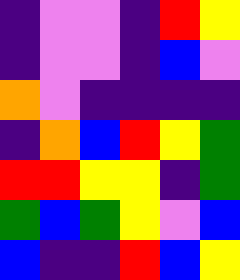[["indigo", "violet", "violet", "indigo", "red", "yellow"], ["indigo", "violet", "violet", "indigo", "blue", "violet"], ["orange", "violet", "indigo", "indigo", "indigo", "indigo"], ["indigo", "orange", "blue", "red", "yellow", "green"], ["red", "red", "yellow", "yellow", "indigo", "green"], ["green", "blue", "green", "yellow", "violet", "blue"], ["blue", "indigo", "indigo", "red", "blue", "yellow"]]